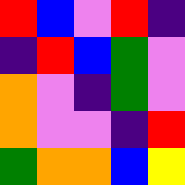[["red", "blue", "violet", "red", "indigo"], ["indigo", "red", "blue", "green", "violet"], ["orange", "violet", "indigo", "green", "violet"], ["orange", "violet", "violet", "indigo", "red"], ["green", "orange", "orange", "blue", "yellow"]]